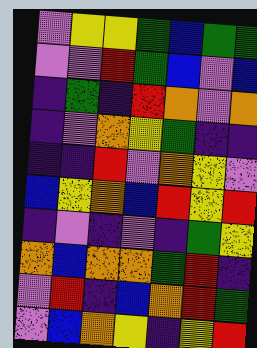[["violet", "yellow", "yellow", "green", "blue", "green", "green"], ["violet", "violet", "red", "green", "blue", "violet", "blue"], ["indigo", "green", "indigo", "red", "orange", "violet", "orange"], ["indigo", "violet", "orange", "yellow", "green", "indigo", "indigo"], ["indigo", "indigo", "red", "violet", "orange", "yellow", "violet"], ["blue", "yellow", "orange", "blue", "red", "yellow", "red"], ["indigo", "violet", "indigo", "violet", "indigo", "green", "yellow"], ["orange", "blue", "orange", "orange", "green", "red", "indigo"], ["violet", "red", "indigo", "blue", "orange", "red", "green"], ["violet", "blue", "orange", "yellow", "indigo", "yellow", "red"]]